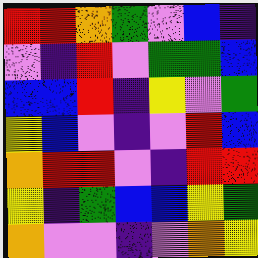[["red", "red", "orange", "green", "violet", "blue", "indigo"], ["violet", "indigo", "red", "violet", "green", "green", "blue"], ["blue", "blue", "red", "indigo", "yellow", "violet", "green"], ["yellow", "blue", "violet", "indigo", "violet", "red", "blue"], ["orange", "red", "red", "violet", "indigo", "red", "red"], ["yellow", "indigo", "green", "blue", "blue", "yellow", "green"], ["orange", "violet", "violet", "indigo", "violet", "orange", "yellow"]]